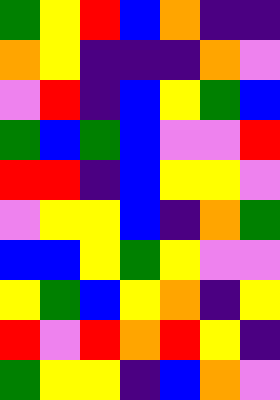[["green", "yellow", "red", "blue", "orange", "indigo", "indigo"], ["orange", "yellow", "indigo", "indigo", "indigo", "orange", "violet"], ["violet", "red", "indigo", "blue", "yellow", "green", "blue"], ["green", "blue", "green", "blue", "violet", "violet", "red"], ["red", "red", "indigo", "blue", "yellow", "yellow", "violet"], ["violet", "yellow", "yellow", "blue", "indigo", "orange", "green"], ["blue", "blue", "yellow", "green", "yellow", "violet", "violet"], ["yellow", "green", "blue", "yellow", "orange", "indigo", "yellow"], ["red", "violet", "red", "orange", "red", "yellow", "indigo"], ["green", "yellow", "yellow", "indigo", "blue", "orange", "violet"]]